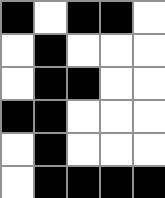[["black", "white", "black", "black", "white"], ["white", "black", "white", "white", "white"], ["white", "black", "black", "white", "white"], ["black", "black", "white", "white", "white"], ["white", "black", "white", "white", "white"], ["white", "black", "black", "black", "black"]]